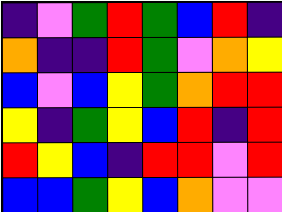[["indigo", "violet", "green", "red", "green", "blue", "red", "indigo"], ["orange", "indigo", "indigo", "red", "green", "violet", "orange", "yellow"], ["blue", "violet", "blue", "yellow", "green", "orange", "red", "red"], ["yellow", "indigo", "green", "yellow", "blue", "red", "indigo", "red"], ["red", "yellow", "blue", "indigo", "red", "red", "violet", "red"], ["blue", "blue", "green", "yellow", "blue", "orange", "violet", "violet"]]